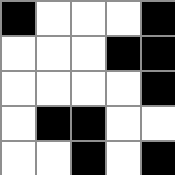[["black", "white", "white", "white", "black"], ["white", "white", "white", "black", "black"], ["white", "white", "white", "white", "black"], ["white", "black", "black", "white", "white"], ["white", "white", "black", "white", "black"]]